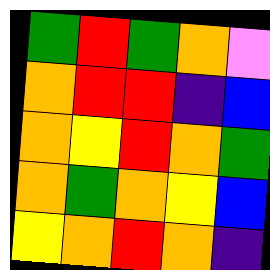[["green", "red", "green", "orange", "violet"], ["orange", "red", "red", "indigo", "blue"], ["orange", "yellow", "red", "orange", "green"], ["orange", "green", "orange", "yellow", "blue"], ["yellow", "orange", "red", "orange", "indigo"]]